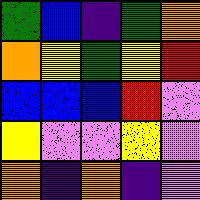[["green", "blue", "indigo", "green", "orange"], ["orange", "yellow", "green", "yellow", "red"], ["blue", "blue", "blue", "red", "violet"], ["yellow", "violet", "violet", "yellow", "violet"], ["orange", "indigo", "orange", "indigo", "violet"]]